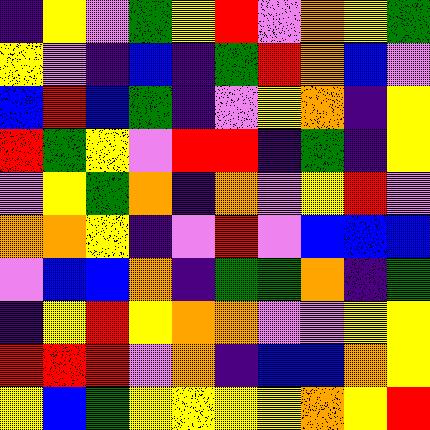[["indigo", "yellow", "violet", "green", "yellow", "red", "violet", "orange", "yellow", "green"], ["yellow", "violet", "indigo", "blue", "indigo", "green", "red", "orange", "blue", "violet"], ["blue", "red", "blue", "green", "indigo", "violet", "yellow", "orange", "indigo", "yellow"], ["red", "green", "yellow", "violet", "red", "red", "indigo", "green", "indigo", "yellow"], ["violet", "yellow", "green", "orange", "indigo", "orange", "violet", "yellow", "red", "violet"], ["orange", "orange", "yellow", "indigo", "violet", "red", "violet", "blue", "blue", "blue"], ["violet", "blue", "blue", "orange", "indigo", "green", "green", "orange", "indigo", "green"], ["indigo", "yellow", "red", "yellow", "orange", "orange", "violet", "violet", "yellow", "yellow"], ["red", "red", "red", "violet", "orange", "indigo", "blue", "blue", "orange", "yellow"], ["yellow", "blue", "green", "yellow", "yellow", "yellow", "yellow", "orange", "yellow", "red"]]